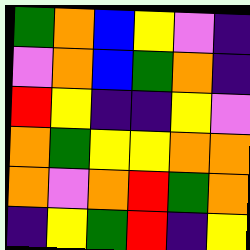[["green", "orange", "blue", "yellow", "violet", "indigo"], ["violet", "orange", "blue", "green", "orange", "indigo"], ["red", "yellow", "indigo", "indigo", "yellow", "violet"], ["orange", "green", "yellow", "yellow", "orange", "orange"], ["orange", "violet", "orange", "red", "green", "orange"], ["indigo", "yellow", "green", "red", "indigo", "yellow"]]